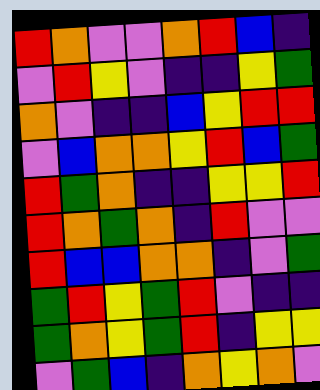[["red", "orange", "violet", "violet", "orange", "red", "blue", "indigo"], ["violet", "red", "yellow", "violet", "indigo", "indigo", "yellow", "green"], ["orange", "violet", "indigo", "indigo", "blue", "yellow", "red", "red"], ["violet", "blue", "orange", "orange", "yellow", "red", "blue", "green"], ["red", "green", "orange", "indigo", "indigo", "yellow", "yellow", "red"], ["red", "orange", "green", "orange", "indigo", "red", "violet", "violet"], ["red", "blue", "blue", "orange", "orange", "indigo", "violet", "green"], ["green", "red", "yellow", "green", "red", "violet", "indigo", "indigo"], ["green", "orange", "yellow", "green", "red", "indigo", "yellow", "yellow"], ["violet", "green", "blue", "indigo", "orange", "yellow", "orange", "violet"]]